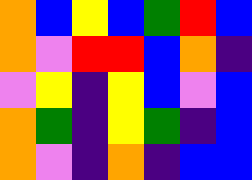[["orange", "blue", "yellow", "blue", "green", "red", "blue"], ["orange", "violet", "red", "red", "blue", "orange", "indigo"], ["violet", "yellow", "indigo", "yellow", "blue", "violet", "blue"], ["orange", "green", "indigo", "yellow", "green", "indigo", "blue"], ["orange", "violet", "indigo", "orange", "indigo", "blue", "blue"]]